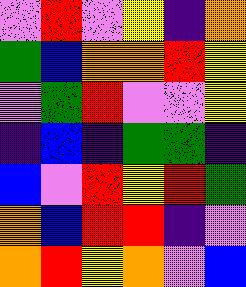[["violet", "red", "violet", "yellow", "indigo", "orange"], ["green", "blue", "orange", "orange", "red", "yellow"], ["violet", "green", "red", "violet", "violet", "yellow"], ["indigo", "blue", "indigo", "green", "green", "indigo"], ["blue", "violet", "red", "yellow", "red", "green"], ["orange", "blue", "red", "red", "indigo", "violet"], ["orange", "red", "yellow", "orange", "violet", "blue"]]